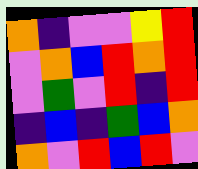[["orange", "indigo", "violet", "violet", "yellow", "red"], ["violet", "orange", "blue", "red", "orange", "red"], ["violet", "green", "violet", "red", "indigo", "red"], ["indigo", "blue", "indigo", "green", "blue", "orange"], ["orange", "violet", "red", "blue", "red", "violet"]]